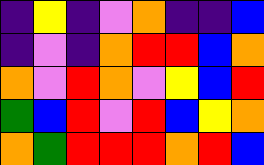[["indigo", "yellow", "indigo", "violet", "orange", "indigo", "indigo", "blue"], ["indigo", "violet", "indigo", "orange", "red", "red", "blue", "orange"], ["orange", "violet", "red", "orange", "violet", "yellow", "blue", "red"], ["green", "blue", "red", "violet", "red", "blue", "yellow", "orange"], ["orange", "green", "red", "red", "red", "orange", "red", "blue"]]